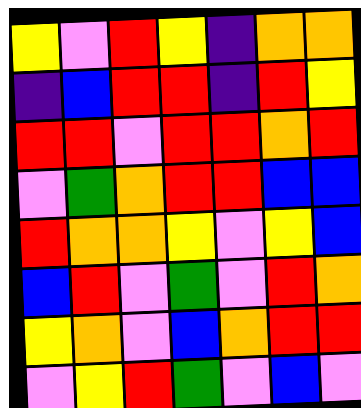[["yellow", "violet", "red", "yellow", "indigo", "orange", "orange"], ["indigo", "blue", "red", "red", "indigo", "red", "yellow"], ["red", "red", "violet", "red", "red", "orange", "red"], ["violet", "green", "orange", "red", "red", "blue", "blue"], ["red", "orange", "orange", "yellow", "violet", "yellow", "blue"], ["blue", "red", "violet", "green", "violet", "red", "orange"], ["yellow", "orange", "violet", "blue", "orange", "red", "red"], ["violet", "yellow", "red", "green", "violet", "blue", "violet"]]